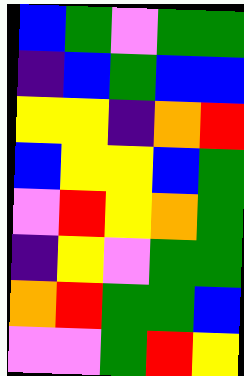[["blue", "green", "violet", "green", "green"], ["indigo", "blue", "green", "blue", "blue"], ["yellow", "yellow", "indigo", "orange", "red"], ["blue", "yellow", "yellow", "blue", "green"], ["violet", "red", "yellow", "orange", "green"], ["indigo", "yellow", "violet", "green", "green"], ["orange", "red", "green", "green", "blue"], ["violet", "violet", "green", "red", "yellow"]]